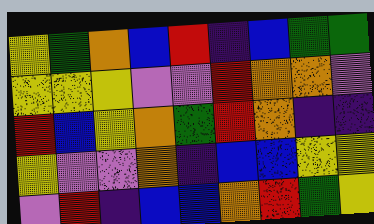[["yellow", "green", "orange", "blue", "red", "indigo", "blue", "green", "green"], ["yellow", "yellow", "yellow", "violet", "violet", "red", "orange", "orange", "violet"], ["red", "blue", "yellow", "orange", "green", "red", "orange", "indigo", "indigo"], ["yellow", "violet", "violet", "orange", "indigo", "blue", "blue", "yellow", "yellow"], ["violet", "red", "indigo", "blue", "blue", "orange", "red", "green", "yellow"]]